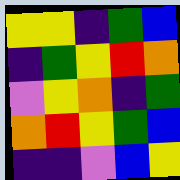[["yellow", "yellow", "indigo", "green", "blue"], ["indigo", "green", "yellow", "red", "orange"], ["violet", "yellow", "orange", "indigo", "green"], ["orange", "red", "yellow", "green", "blue"], ["indigo", "indigo", "violet", "blue", "yellow"]]